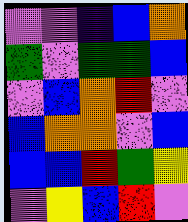[["violet", "violet", "indigo", "blue", "orange"], ["green", "violet", "green", "green", "blue"], ["violet", "blue", "orange", "red", "violet"], ["blue", "orange", "orange", "violet", "blue"], ["blue", "blue", "red", "green", "yellow"], ["violet", "yellow", "blue", "red", "violet"]]